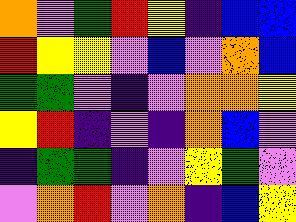[["orange", "violet", "green", "red", "yellow", "indigo", "blue", "blue"], ["red", "yellow", "yellow", "violet", "blue", "violet", "orange", "blue"], ["green", "green", "violet", "indigo", "violet", "orange", "orange", "yellow"], ["yellow", "red", "indigo", "violet", "indigo", "orange", "blue", "violet"], ["indigo", "green", "green", "indigo", "violet", "yellow", "green", "violet"], ["violet", "orange", "red", "violet", "orange", "indigo", "blue", "yellow"]]